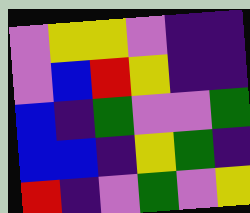[["violet", "yellow", "yellow", "violet", "indigo", "indigo"], ["violet", "blue", "red", "yellow", "indigo", "indigo"], ["blue", "indigo", "green", "violet", "violet", "green"], ["blue", "blue", "indigo", "yellow", "green", "indigo"], ["red", "indigo", "violet", "green", "violet", "yellow"]]